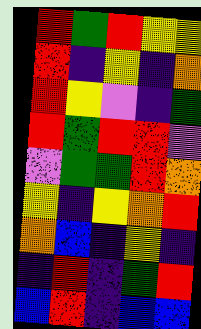[["red", "green", "red", "yellow", "yellow"], ["red", "indigo", "yellow", "indigo", "orange"], ["red", "yellow", "violet", "indigo", "green"], ["red", "green", "red", "red", "violet"], ["violet", "green", "green", "red", "orange"], ["yellow", "indigo", "yellow", "orange", "red"], ["orange", "blue", "indigo", "yellow", "indigo"], ["indigo", "red", "indigo", "green", "red"], ["blue", "red", "indigo", "blue", "blue"]]